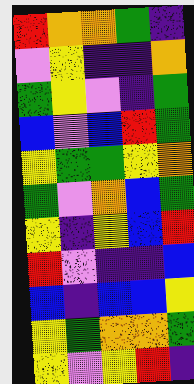[["red", "orange", "orange", "green", "indigo"], ["violet", "yellow", "indigo", "indigo", "orange"], ["green", "yellow", "violet", "indigo", "green"], ["blue", "violet", "blue", "red", "green"], ["yellow", "green", "green", "yellow", "orange"], ["green", "violet", "orange", "blue", "green"], ["yellow", "indigo", "yellow", "blue", "red"], ["red", "violet", "indigo", "indigo", "blue"], ["blue", "indigo", "blue", "blue", "yellow"], ["yellow", "green", "orange", "orange", "green"], ["yellow", "violet", "yellow", "red", "indigo"]]